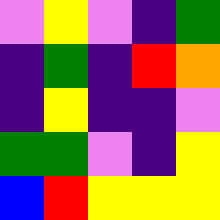[["violet", "yellow", "violet", "indigo", "green"], ["indigo", "green", "indigo", "red", "orange"], ["indigo", "yellow", "indigo", "indigo", "violet"], ["green", "green", "violet", "indigo", "yellow"], ["blue", "red", "yellow", "yellow", "yellow"]]